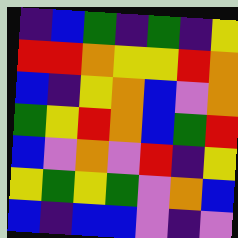[["indigo", "blue", "green", "indigo", "green", "indigo", "yellow"], ["red", "red", "orange", "yellow", "yellow", "red", "orange"], ["blue", "indigo", "yellow", "orange", "blue", "violet", "orange"], ["green", "yellow", "red", "orange", "blue", "green", "red"], ["blue", "violet", "orange", "violet", "red", "indigo", "yellow"], ["yellow", "green", "yellow", "green", "violet", "orange", "blue"], ["blue", "indigo", "blue", "blue", "violet", "indigo", "violet"]]